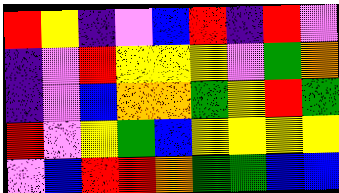[["red", "yellow", "indigo", "violet", "blue", "red", "indigo", "red", "violet"], ["indigo", "violet", "red", "yellow", "yellow", "yellow", "violet", "green", "orange"], ["indigo", "violet", "blue", "orange", "orange", "green", "yellow", "red", "green"], ["red", "violet", "yellow", "green", "blue", "yellow", "yellow", "yellow", "yellow"], ["violet", "blue", "red", "red", "orange", "green", "green", "blue", "blue"]]